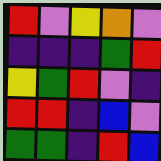[["red", "violet", "yellow", "orange", "violet"], ["indigo", "indigo", "indigo", "green", "red"], ["yellow", "green", "red", "violet", "indigo"], ["red", "red", "indigo", "blue", "violet"], ["green", "green", "indigo", "red", "blue"]]